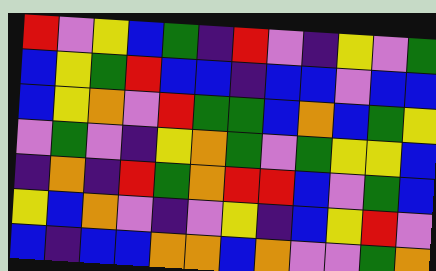[["red", "violet", "yellow", "blue", "green", "indigo", "red", "violet", "indigo", "yellow", "violet", "green"], ["blue", "yellow", "green", "red", "blue", "blue", "indigo", "blue", "blue", "violet", "blue", "blue"], ["blue", "yellow", "orange", "violet", "red", "green", "green", "blue", "orange", "blue", "green", "yellow"], ["violet", "green", "violet", "indigo", "yellow", "orange", "green", "violet", "green", "yellow", "yellow", "blue"], ["indigo", "orange", "indigo", "red", "green", "orange", "red", "red", "blue", "violet", "green", "blue"], ["yellow", "blue", "orange", "violet", "indigo", "violet", "yellow", "indigo", "blue", "yellow", "red", "violet"], ["blue", "indigo", "blue", "blue", "orange", "orange", "blue", "orange", "violet", "violet", "green", "orange"]]